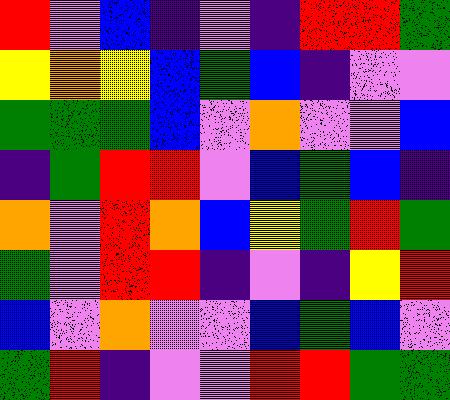[["red", "violet", "blue", "indigo", "violet", "indigo", "red", "red", "green"], ["yellow", "orange", "yellow", "blue", "green", "blue", "indigo", "violet", "violet"], ["green", "green", "green", "blue", "violet", "orange", "violet", "violet", "blue"], ["indigo", "green", "red", "red", "violet", "blue", "green", "blue", "indigo"], ["orange", "violet", "red", "orange", "blue", "yellow", "green", "red", "green"], ["green", "violet", "red", "red", "indigo", "violet", "indigo", "yellow", "red"], ["blue", "violet", "orange", "violet", "violet", "blue", "green", "blue", "violet"], ["green", "red", "indigo", "violet", "violet", "red", "red", "green", "green"]]